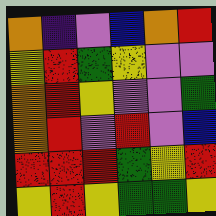[["orange", "indigo", "violet", "blue", "orange", "red"], ["yellow", "red", "green", "yellow", "violet", "violet"], ["orange", "red", "yellow", "violet", "violet", "green"], ["orange", "red", "violet", "red", "violet", "blue"], ["red", "red", "red", "green", "yellow", "red"], ["yellow", "red", "yellow", "green", "green", "yellow"]]